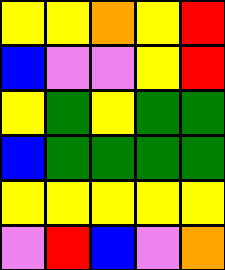[["yellow", "yellow", "orange", "yellow", "red"], ["blue", "violet", "violet", "yellow", "red"], ["yellow", "green", "yellow", "green", "green"], ["blue", "green", "green", "green", "green"], ["yellow", "yellow", "yellow", "yellow", "yellow"], ["violet", "red", "blue", "violet", "orange"]]